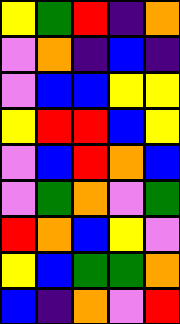[["yellow", "green", "red", "indigo", "orange"], ["violet", "orange", "indigo", "blue", "indigo"], ["violet", "blue", "blue", "yellow", "yellow"], ["yellow", "red", "red", "blue", "yellow"], ["violet", "blue", "red", "orange", "blue"], ["violet", "green", "orange", "violet", "green"], ["red", "orange", "blue", "yellow", "violet"], ["yellow", "blue", "green", "green", "orange"], ["blue", "indigo", "orange", "violet", "red"]]